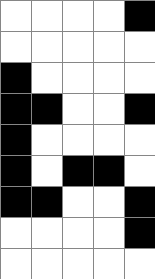[["white", "white", "white", "white", "black"], ["white", "white", "white", "white", "white"], ["black", "white", "white", "white", "white"], ["black", "black", "white", "white", "black"], ["black", "white", "white", "white", "white"], ["black", "white", "black", "black", "white"], ["black", "black", "white", "white", "black"], ["white", "white", "white", "white", "black"], ["white", "white", "white", "white", "white"]]